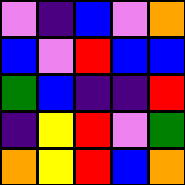[["violet", "indigo", "blue", "violet", "orange"], ["blue", "violet", "red", "blue", "blue"], ["green", "blue", "indigo", "indigo", "red"], ["indigo", "yellow", "red", "violet", "green"], ["orange", "yellow", "red", "blue", "orange"]]